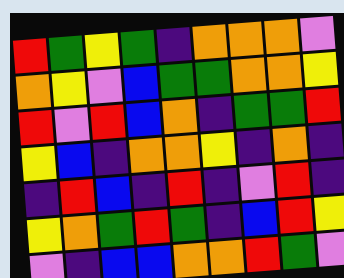[["red", "green", "yellow", "green", "indigo", "orange", "orange", "orange", "violet"], ["orange", "yellow", "violet", "blue", "green", "green", "orange", "orange", "yellow"], ["red", "violet", "red", "blue", "orange", "indigo", "green", "green", "red"], ["yellow", "blue", "indigo", "orange", "orange", "yellow", "indigo", "orange", "indigo"], ["indigo", "red", "blue", "indigo", "red", "indigo", "violet", "red", "indigo"], ["yellow", "orange", "green", "red", "green", "indigo", "blue", "red", "yellow"], ["violet", "indigo", "blue", "blue", "orange", "orange", "red", "green", "violet"]]